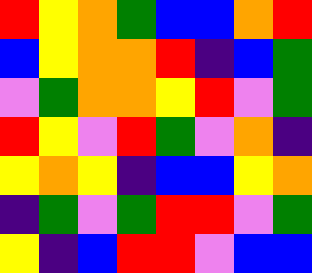[["red", "yellow", "orange", "green", "blue", "blue", "orange", "red"], ["blue", "yellow", "orange", "orange", "red", "indigo", "blue", "green"], ["violet", "green", "orange", "orange", "yellow", "red", "violet", "green"], ["red", "yellow", "violet", "red", "green", "violet", "orange", "indigo"], ["yellow", "orange", "yellow", "indigo", "blue", "blue", "yellow", "orange"], ["indigo", "green", "violet", "green", "red", "red", "violet", "green"], ["yellow", "indigo", "blue", "red", "red", "violet", "blue", "blue"]]